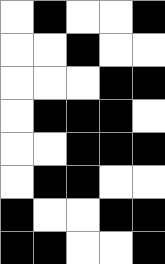[["white", "black", "white", "white", "black"], ["white", "white", "black", "white", "white"], ["white", "white", "white", "black", "black"], ["white", "black", "black", "black", "white"], ["white", "white", "black", "black", "black"], ["white", "black", "black", "white", "white"], ["black", "white", "white", "black", "black"], ["black", "black", "white", "white", "black"]]